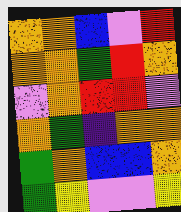[["orange", "orange", "blue", "violet", "red"], ["orange", "orange", "green", "red", "orange"], ["violet", "orange", "red", "red", "violet"], ["orange", "green", "indigo", "orange", "orange"], ["green", "orange", "blue", "blue", "orange"], ["green", "yellow", "violet", "violet", "yellow"]]